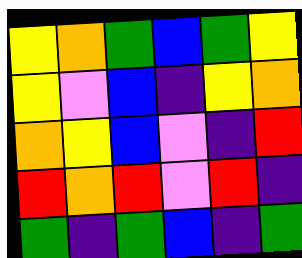[["yellow", "orange", "green", "blue", "green", "yellow"], ["yellow", "violet", "blue", "indigo", "yellow", "orange"], ["orange", "yellow", "blue", "violet", "indigo", "red"], ["red", "orange", "red", "violet", "red", "indigo"], ["green", "indigo", "green", "blue", "indigo", "green"]]